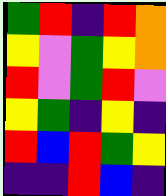[["green", "red", "indigo", "red", "orange"], ["yellow", "violet", "green", "yellow", "orange"], ["red", "violet", "green", "red", "violet"], ["yellow", "green", "indigo", "yellow", "indigo"], ["red", "blue", "red", "green", "yellow"], ["indigo", "indigo", "red", "blue", "indigo"]]